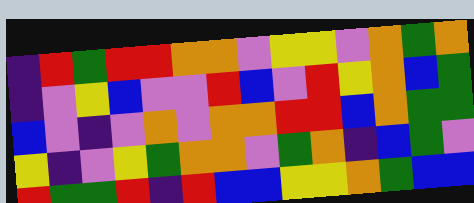[["indigo", "red", "green", "red", "red", "orange", "orange", "violet", "yellow", "yellow", "violet", "orange", "green", "orange"], ["indigo", "violet", "yellow", "blue", "violet", "violet", "red", "blue", "violet", "red", "yellow", "orange", "blue", "green"], ["blue", "violet", "indigo", "violet", "orange", "violet", "orange", "orange", "red", "red", "blue", "orange", "green", "green"], ["yellow", "indigo", "violet", "yellow", "green", "orange", "orange", "violet", "green", "orange", "indigo", "blue", "green", "violet"], ["red", "green", "green", "red", "indigo", "red", "blue", "blue", "yellow", "yellow", "orange", "green", "blue", "blue"]]